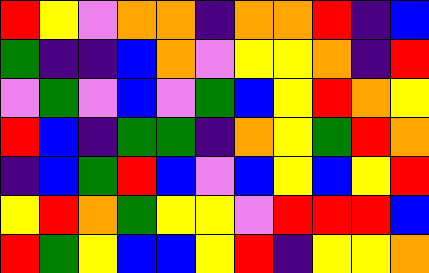[["red", "yellow", "violet", "orange", "orange", "indigo", "orange", "orange", "red", "indigo", "blue"], ["green", "indigo", "indigo", "blue", "orange", "violet", "yellow", "yellow", "orange", "indigo", "red"], ["violet", "green", "violet", "blue", "violet", "green", "blue", "yellow", "red", "orange", "yellow"], ["red", "blue", "indigo", "green", "green", "indigo", "orange", "yellow", "green", "red", "orange"], ["indigo", "blue", "green", "red", "blue", "violet", "blue", "yellow", "blue", "yellow", "red"], ["yellow", "red", "orange", "green", "yellow", "yellow", "violet", "red", "red", "red", "blue"], ["red", "green", "yellow", "blue", "blue", "yellow", "red", "indigo", "yellow", "yellow", "orange"]]